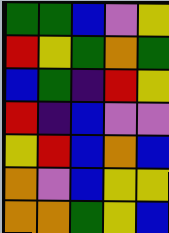[["green", "green", "blue", "violet", "yellow"], ["red", "yellow", "green", "orange", "green"], ["blue", "green", "indigo", "red", "yellow"], ["red", "indigo", "blue", "violet", "violet"], ["yellow", "red", "blue", "orange", "blue"], ["orange", "violet", "blue", "yellow", "yellow"], ["orange", "orange", "green", "yellow", "blue"]]